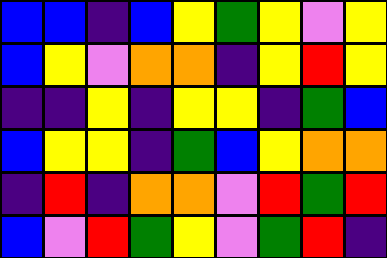[["blue", "blue", "indigo", "blue", "yellow", "green", "yellow", "violet", "yellow"], ["blue", "yellow", "violet", "orange", "orange", "indigo", "yellow", "red", "yellow"], ["indigo", "indigo", "yellow", "indigo", "yellow", "yellow", "indigo", "green", "blue"], ["blue", "yellow", "yellow", "indigo", "green", "blue", "yellow", "orange", "orange"], ["indigo", "red", "indigo", "orange", "orange", "violet", "red", "green", "red"], ["blue", "violet", "red", "green", "yellow", "violet", "green", "red", "indigo"]]